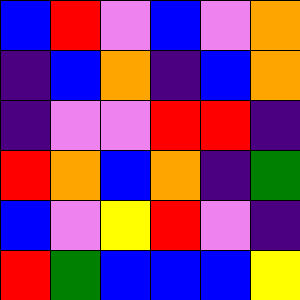[["blue", "red", "violet", "blue", "violet", "orange"], ["indigo", "blue", "orange", "indigo", "blue", "orange"], ["indigo", "violet", "violet", "red", "red", "indigo"], ["red", "orange", "blue", "orange", "indigo", "green"], ["blue", "violet", "yellow", "red", "violet", "indigo"], ["red", "green", "blue", "blue", "blue", "yellow"]]